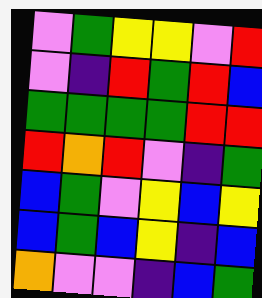[["violet", "green", "yellow", "yellow", "violet", "red"], ["violet", "indigo", "red", "green", "red", "blue"], ["green", "green", "green", "green", "red", "red"], ["red", "orange", "red", "violet", "indigo", "green"], ["blue", "green", "violet", "yellow", "blue", "yellow"], ["blue", "green", "blue", "yellow", "indigo", "blue"], ["orange", "violet", "violet", "indigo", "blue", "green"]]